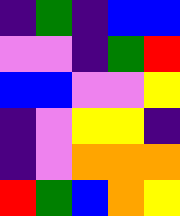[["indigo", "green", "indigo", "blue", "blue"], ["violet", "violet", "indigo", "green", "red"], ["blue", "blue", "violet", "violet", "yellow"], ["indigo", "violet", "yellow", "yellow", "indigo"], ["indigo", "violet", "orange", "orange", "orange"], ["red", "green", "blue", "orange", "yellow"]]